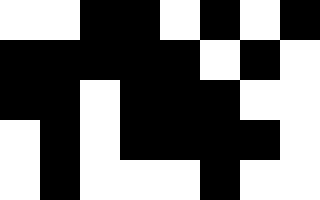[["white", "white", "black", "black", "white", "black", "white", "black"], ["black", "black", "black", "black", "black", "white", "black", "white"], ["black", "black", "white", "black", "black", "black", "white", "white"], ["white", "black", "white", "black", "black", "black", "black", "white"], ["white", "black", "white", "white", "white", "black", "white", "white"]]